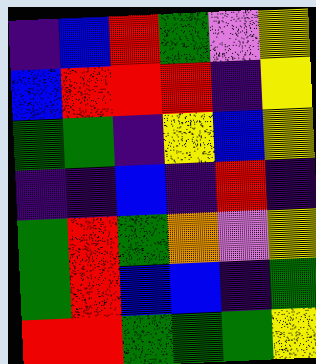[["indigo", "blue", "red", "green", "violet", "yellow"], ["blue", "red", "red", "red", "indigo", "yellow"], ["green", "green", "indigo", "yellow", "blue", "yellow"], ["indigo", "indigo", "blue", "indigo", "red", "indigo"], ["green", "red", "green", "orange", "violet", "yellow"], ["green", "red", "blue", "blue", "indigo", "green"], ["red", "red", "green", "green", "green", "yellow"]]